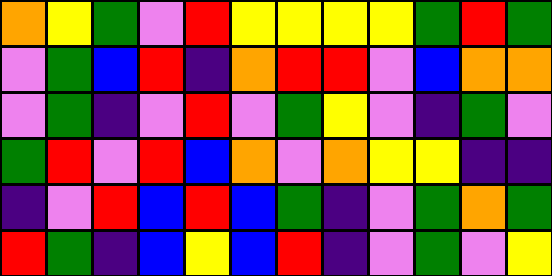[["orange", "yellow", "green", "violet", "red", "yellow", "yellow", "yellow", "yellow", "green", "red", "green"], ["violet", "green", "blue", "red", "indigo", "orange", "red", "red", "violet", "blue", "orange", "orange"], ["violet", "green", "indigo", "violet", "red", "violet", "green", "yellow", "violet", "indigo", "green", "violet"], ["green", "red", "violet", "red", "blue", "orange", "violet", "orange", "yellow", "yellow", "indigo", "indigo"], ["indigo", "violet", "red", "blue", "red", "blue", "green", "indigo", "violet", "green", "orange", "green"], ["red", "green", "indigo", "blue", "yellow", "blue", "red", "indigo", "violet", "green", "violet", "yellow"]]